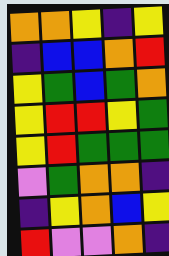[["orange", "orange", "yellow", "indigo", "yellow"], ["indigo", "blue", "blue", "orange", "red"], ["yellow", "green", "blue", "green", "orange"], ["yellow", "red", "red", "yellow", "green"], ["yellow", "red", "green", "green", "green"], ["violet", "green", "orange", "orange", "indigo"], ["indigo", "yellow", "orange", "blue", "yellow"], ["red", "violet", "violet", "orange", "indigo"]]